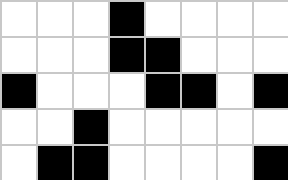[["white", "white", "white", "black", "white", "white", "white", "white"], ["white", "white", "white", "black", "black", "white", "white", "white"], ["black", "white", "white", "white", "black", "black", "white", "black"], ["white", "white", "black", "white", "white", "white", "white", "white"], ["white", "black", "black", "white", "white", "white", "white", "black"]]